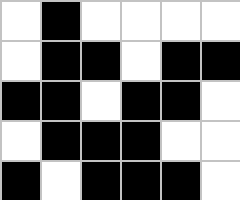[["white", "black", "white", "white", "white", "white"], ["white", "black", "black", "white", "black", "black"], ["black", "black", "white", "black", "black", "white"], ["white", "black", "black", "black", "white", "white"], ["black", "white", "black", "black", "black", "white"]]